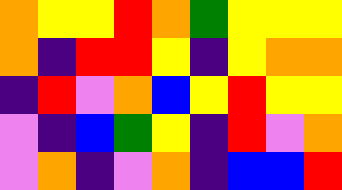[["orange", "yellow", "yellow", "red", "orange", "green", "yellow", "yellow", "yellow"], ["orange", "indigo", "red", "red", "yellow", "indigo", "yellow", "orange", "orange"], ["indigo", "red", "violet", "orange", "blue", "yellow", "red", "yellow", "yellow"], ["violet", "indigo", "blue", "green", "yellow", "indigo", "red", "violet", "orange"], ["violet", "orange", "indigo", "violet", "orange", "indigo", "blue", "blue", "red"]]